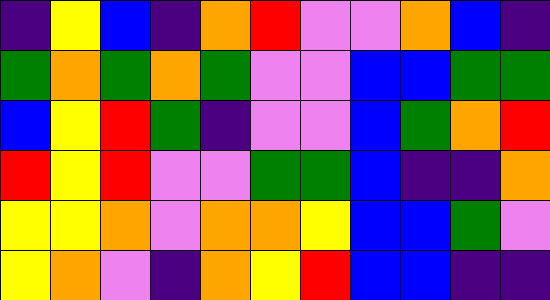[["indigo", "yellow", "blue", "indigo", "orange", "red", "violet", "violet", "orange", "blue", "indigo"], ["green", "orange", "green", "orange", "green", "violet", "violet", "blue", "blue", "green", "green"], ["blue", "yellow", "red", "green", "indigo", "violet", "violet", "blue", "green", "orange", "red"], ["red", "yellow", "red", "violet", "violet", "green", "green", "blue", "indigo", "indigo", "orange"], ["yellow", "yellow", "orange", "violet", "orange", "orange", "yellow", "blue", "blue", "green", "violet"], ["yellow", "orange", "violet", "indigo", "orange", "yellow", "red", "blue", "blue", "indigo", "indigo"]]